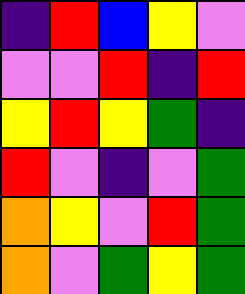[["indigo", "red", "blue", "yellow", "violet"], ["violet", "violet", "red", "indigo", "red"], ["yellow", "red", "yellow", "green", "indigo"], ["red", "violet", "indigo", "violet", "green"], ["orange", "yellow", "violet", "red", "green"], ["orange", "violet", "green", "yellow", "green"]]